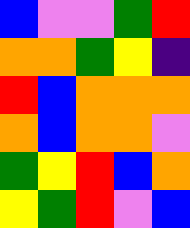[["blue", "violet", "violet", "green", "red"], ["orange", "orange", "green", "yellow", "indigo"], ["red", "blue", "orange", "orange", "orange"], ["orange", "blue", "orange", "orange", "violet"], ["green", "yellow", "red", "blue", "orange"], ["yellow", "green", "red", "violet", "blue"]]